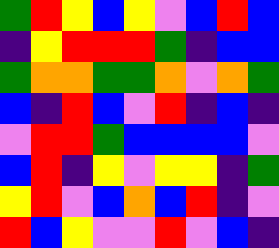[["green", "red", "yellow", "blue", "yellow", "violet", "blue", "red", "blue"], ["indigo", "yellow", "red", "red", "red", "green", "indigo", "blue", "blue"], ["green", "orange", "orange", "green", "green", "orange", "violet", "orange", "green"], ["blue", "indigo", "red", "blue", "violet", "red", "indigo", "blue", "indigo"], ["violet", "red", "red", "green", "blue", "blue", "blue", "blue", "violet"], ["blue", "red", "indigo", "yellow", "violet", "yellow", "yellow", "indigo", "green"], ["yellow", "red", "violet", "blue", "orange", "blue", "red", "indigo", "violet"], ["red", "blue", "yellow", "violet", "violet", "red", "violet", "blue", "indigo"]]